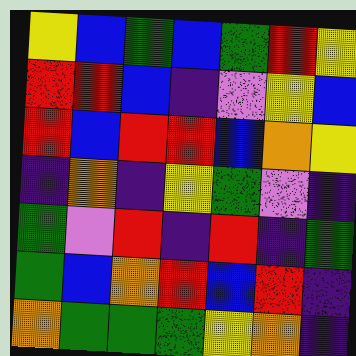[["yellow", "blue", "green", "blue", "green", "red", "yellow"], ["red", "red", "blue", "indigo", "violet", "yellow", "blue"], ["red", "blue", "red", "red", "blue", "orange", "yellow"], ["indigo", "orange", "indigo", "yellow", "green", "violet", "indigo"], ["green", "violet", "red", "indigo", "red", "indigo", "green"], ["green", "blue", "orange", "red", "blue", "red", "indigo"], ["orange", "green", "green", "green", "yellow", "orange", "indigo"]]